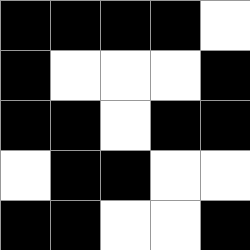[["black", "black", "black", "black", "white"], ["black", "white", "white", "white", "black"], ["black", "black", "white", "black", "black"], ["white", "black", "black", "white", "white"], ["black", "black", "white", "white", "black"]]